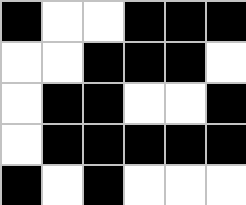[["black", "white", "white", "black", "black", "black"], ["white", "white", "black", "black", "black", "white"], ["white", "black", "black", "white", "white", "black"], ["white", "black", "black", "black", "black", "black"], ["black", "white", "black", "white", "white", "white"]]